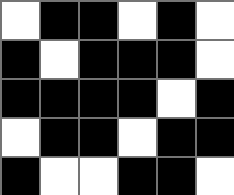[["white", "black", "black", "white", "black", "white"], ["black", "white", "black", "black", "black", "white"], ["black", "black", "black", "black", "white", "black"], ["white", "black", "black", "white", "black", "black"], ["black", "white", "white", "black", "black", "white"]]